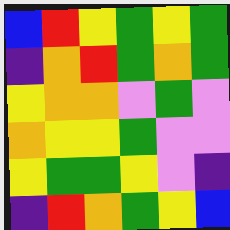[["blue", "red", "yellow", "green", "yellow", "green"], ["indigo", "orange", "red", "green", "orange", "green"], ["yellow", "orange", "orange", "violet", "green", "violet"], ["orange", "yellow", "yellow", "green", "violet", "violet"], ["yellow", "green", "green", "yellow", "violet", "indigo"], ["indigo", "red", "orange", "green", "yellow", "blue"]]